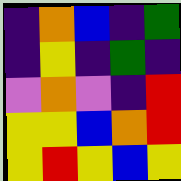[["indigo", "orange", "blue", "indigo", "green"], ["indigo", "yellow", "indigo", "green", "indigo"], ["violet", "orange", "violet", "indigo", "red"], ["yellow", "yellow", "blue", "orange", "red"], ["yellow", "red", "yellow", "blue", "yellow"]]